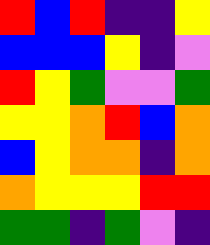[["red", "blue", "red", "indigo", "indigo", "yellow"], ["blue", "blue", "blue", "yellow", "indigo", "violet"], ["red", "yellow", "green", "violet", "violet", "green"], ["yellow", "yellow", "orange", "red", "blue", "orange"], ["blue", "yellow", "orange", "orange", "indigo", "orange"], ["orange", "yellow", "yellow", "yellow", "red", "red"], ["green", "green", "indigo", "green", "violet", "indigo"]]